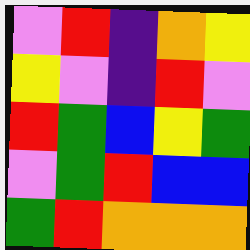[["violet", "red", "indigo", "orange", "yellow"], ["yellow", "violet", "indigo", "red", "violet"], ["red", "green", "blue", "yellow", "green"], ["violet", "green", "red", "blue", "blue"], ["green", "red", "orange", "orange", "orange"]]